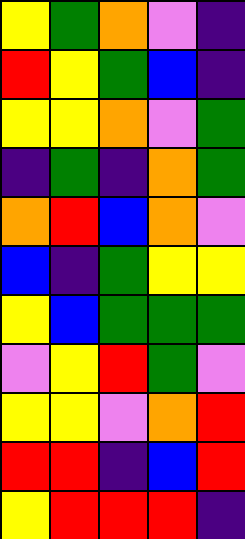[["yellow", "green", "orange", "violet", "indigo"], ["red", "yellow", "green", "blue", "indigo"], ["yellow", "yellow", "orange", "violet", "green"], ["indigo", "green", "indigo", "orange", "green"], ["orange", "red", "blue", "orange", "violet"], ["blue", "indigo", "green", "yellow", "yellow"], ["yellow", "blue", "green", "green", "green"], ["violet", "yellow", "red", "green", "violet"], ["yellow", "yellow", "violet", "orange", "red"], ["red", "red", "indigo", "blue", "red"], ["yellow", "red", "red", "red", "indigo"]]